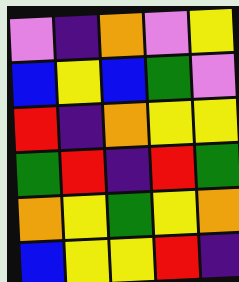[["violet", "indigo", "orange", "violet", "yellow"], ["blue", "yellow", "blue", "green", "violet"], ["red", "indigo", "orange", "yellow", "yellow"], ["green", "red", "indigo", "red", "green"], ["orange", "yellow", "green", "yellow", "orange"], ["blue", "yellow", "yellow", "red", "indigo"]]